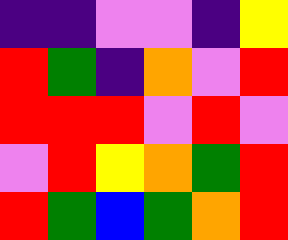[["indigo", "indigo", "violet", "violet", "indigo", "yellow"], ["red", "green", "indigo", "orange", "violet", "red"], ["red", "red", "red", "violet", "red", "violet"], ["violet", "red", "yellow", "orange", "green", "red"], ["red", "green", "blue", "green", "orange", "red"]]